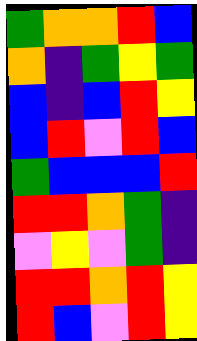[["green", "orange", "orange", "red", "blue"], ["orange", "indigo", "green", "yellow", "green"], ["blue", "indigo", "blue", "red", "yellow"], ["blue", "red", "violet", "red", "blue"], ["green", "blue", "blue", "blue", "red"], ["red", "red", "orange", "green", "indigo"], ["violet", "yellow", "violet", "green", "indigo"], ["red", "red", "orange", "red", "yellow"], ["red", "blue", "violet", "red", "yellow"]]